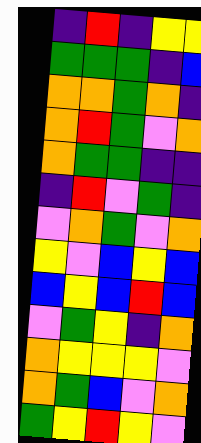[["indigo", "red", "indigo", "yellow", "yellow"], ["green", "green", "green", "indigo", "blue"], ["orange", "orange", "green", "orange", "indigo"], ["orange", "red", "green", "violet", "orange"], ["orange", "green", "green", "indigo", "indigo"], ["indigo", "red", "violet", "green", "indigo"], ["violet", "orange", "green", "violet", "orange"], ["yellow", "violet", "blue", "yellow", "blue"], ["blue", "yellow", "blue", "red", "blue"], ["violet", "green", "yellow", "indigo", "orange"], ["orange", "yellow", "yellow", "yellow", "violet"], ["orange", "green", "blue", "violet", "orange"], ["green", "yellow", "red", "yellow", "violet"]]